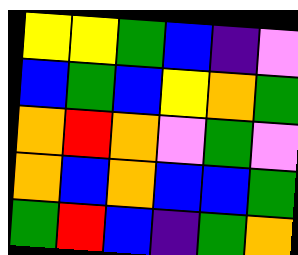[["yellow", "yellow", "green", "blue", "indigo", "violet"], ["blue", "green", "blue", "yellow", "orange", "green"], ["orange", "red", "orange", "violet", "green", "violet"], ["orange", "blue", "orange", "blue", "blue", "green"], ["green", "red", "blue", "indigo", "green", "orange"]]